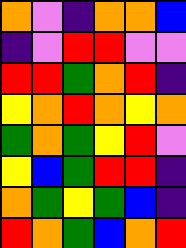[["orange", "violet", "indigo", "orange", "orange", "blue"], ["indigo", "violet", "red", "red", "violet", "violet"], ["red", "red", "green", "orange", "red", "indigo"], ["yellow", "orange", "red", "orange", "yellow", "orange"], ["green", "orange", "green", "yellow", "red", "violet"], ["yellow", "blue", "green", "red", "red", "indigo"], ["orange", "green", "yellow", "green", "blue", "indigo"], ["red", "orange", "green", "blue", "orange", "red"]]